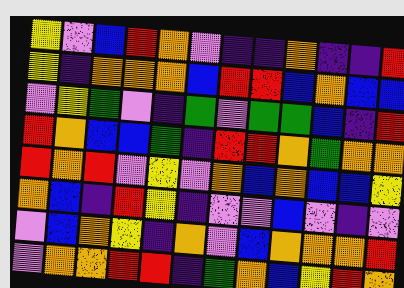[["yellow", "violet", "blue", "red", "orange", "violet", "indigo", "indigo", "orange", "indigo", "indigo", "red"], ["yellow", "indigo", "orange", "orange", "orange", "blue", "red", "red", "blue", "orange", "blue", "blue"], ["violet", "yellow", "green", "violet", "indigo", "green", "violet", "green", "green", "blue", "indigo", "red"], ["red", "orange", "blue", "blue", "green", "indigo", "red", "red", "orange", "green", "orange", "orange"], ["red", "orange", "red", "violet", "yellow", "violet", "orange", "blue", "orange", "blue", "blue", "yellow"], ["orange", "blue", "indigo", "red", "yellow", "indigo", "violet", "violet", "blue", "violet", "indigo", "violet"], ["violet", "blue", "orange", "yellow", "indigo", "orange", "violet", "blue", "orange", "orange", "orange", "red"], ["violet", "orange", "orange", "red", "red", "indigo", "green", "orange", "blue", "yellow", "red", "orange"]]